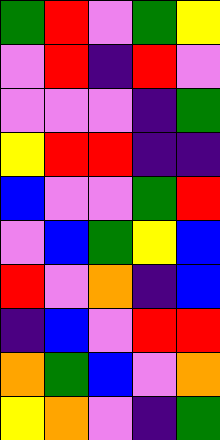[["green", "red", "violet", "green", "yellow"], ["violet", "red", "indigo", "red", "violet"], ["violet", "violet", "violet", "indigo", "green"], ["yellow", "red", "red", "indigo", "indigo"], ["blue", "violet", "violet", "green", "red"], ["violet", "blue", "green", "yellow", "blue"], ["red", "violet", "orange", "indigo", "blue"], ["indigo", "blue", "violet", "red", "red"], ["orange", "green", "blue", "violet", "orange"], ["yellow", "orange", "violet", "indigo", "green"]]